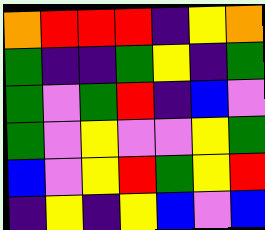[["orange", "red", "red", "red", "indigo", "yellow", "orange"], ["green", "indigo", "indigo", "green", "yellow", "indigo", "green"], ["green", "violet", "green", "red", "indigo", "blue", "violet"], ["green", "violet", "yellow", "violet", "violet", "yellow", "green"], ["blue", "violet", "yellow", "red", "green", "yellow", "red"], ["indigo", "yellow", "indigo", "yellow", "blue", "violet", "blue"]]